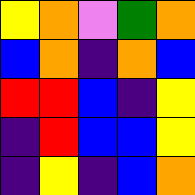[["yellow", "orange", "violet", "green", "orange"], ["blue", "orange", "indigo", "orange", "blue"], ["red", "red", "blue", "indigo", "yellow"], ["indigo", "red", "blue", "blue", "yellow"], ["indigo", "yellow", "indigo", "blue", "orange"]]